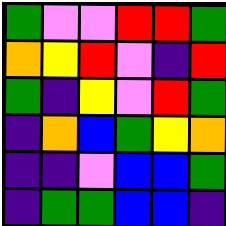[["green", "violet", "violet", "red", "red", "green"], ["orange", "yellow", "red", "violet", "indigo", "red"], ["green", "indigo", "yellow", "violet", "red", "green"], ["indigo", "orange", "blue", "green", "yellow", "orange"], ["indigo", "indigo", "violet", "blue", "blue", "green"], ["indigo", "green", "green", "blue", "blue", "indigo"]]